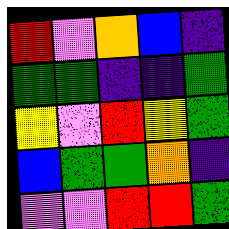[["red", "violet", "orange", "blue", "indigo"], ["green", "green", "indigo", "indigo", "green"], ["yellow", "violet", "red", "yellow", "green"], ["blue", "green", "green", "orange", "indigo"], ["violet", "violet", "red", "red", "green"]]